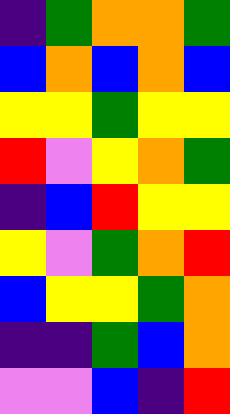[["indigo", "green", "orange", "orange", "green"], ["blue", "orange", "blue", "orange", "blue"], ["yellow", "yellow", "green", "yellow", "yellow"], ["red", "violet", "yellow", "orange", "green"], ["indigo", "blue", "red", "yellow", "yellow"], ["yellow", "violet", "green", "orange", "red"], ["blue", "yellow", "yellow", "green", "orange"], ["indigo", "indigo", "green", "blue", "orange"], ["violet", "violet", "blue", "indigo", "red"]]